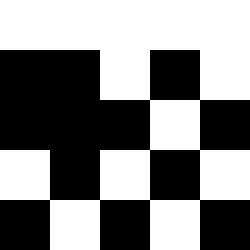[["white", "white", "white", "white", "white"], ["black", "black", "white", "black", "white"], ["black", "black", "black", "white", "black"], ["white", "black", "white", "black", "white"], ["black", "white", "black", "white", "black"]]